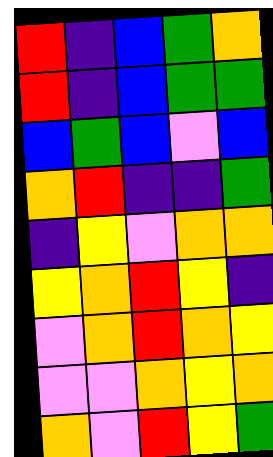[["red", "indigo", "blue", "green", "orange"], ["red", "indigo", "blue", "green", "green"], ["blue", "green", "blue", "violet", "blue"], ["orange", "red", "indigo", "indigo", "green"], ["indigo", "yellow", "violet", "orange", "orange"], ["yellow", "orange", "red", "yellow", "indigo"], ["violet", "orange", "red", "orange", "yellow"], ["violet", "violet", "orange", "yellow", "orange"], ["orange", "violet", "red", "yellow", "green"]]